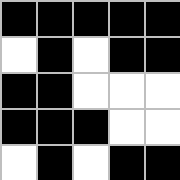[["black", "black", "black", "black", "black"], ["white", "black", "white", "black", "black"], ["black", "black", "white", "white", "white"], ["black", "black", "black", "white", "white"], ["white", "black", "white", "black", "black"]]